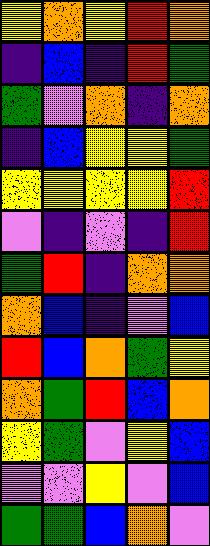[["yellow", "orange", "yellow", "red", "orange"], ["indigo", "blue", "indigo", "red", "green"], ["green", "violet", "orange", "indigo", "orange"], ["indigo", "blue", "yellow", "yellow", "green"], ["yellow", "yellow", "yellow", "yellow", "red"], ["violet", "indigo", "violet", "indigo", "red"], ["green", "red", "indigo", "orange", "orange"], ["orange", "blue", "indigo", "violet", "blue"], ["red", "blue", "orange", "green", "yellow"], ["orange", "green", "red", "blue", "orange"], ["yellow", "green", "violet", "yellow", "blue"], ["violet", "violet", "yellow", "violet", "blue"], ["green", "green", "blue", "orange", "violet"]]